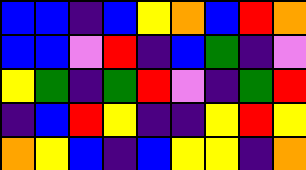[["blue", "blue", "indigo", "blue", "yellow", "orange", "blue", "red", "orange"], ["blue", "blue", "violet", "red", "indigo", "blue", "green", "indigo", "violet"], ["yellow", "green", "indigo", "green", "red", "violet", "indigo", "green", "red"], ["indigo", "blue", "red", "yellow", "indigo", "indigo", "yellow", "red", "yellow"], ["orange", "yellow", "blue", "indigo", "blue", "yellow", "yellow", "indigo", "orange"]]